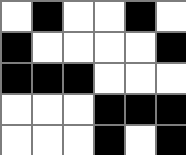[["white", "black", "white", "white", "black", "white"], ["black", "white", "white", "white", "white", "black"], ["black", "black", "black", "white", "white", "white"], ["white", "white", "white", "black", "black", "black"], ["white", "white", "white", "black", "white", "black"]]